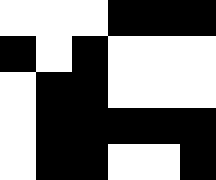[["white", "white", "white", "black", "black", "black"], ["black", "white", "black", "white", "white", "white"], ["white", "black", "black", "white", "white", "white"], ["white", "black", "black", "black", "black", "black"], ["white", "black", "black", "white", "white", "black"]]